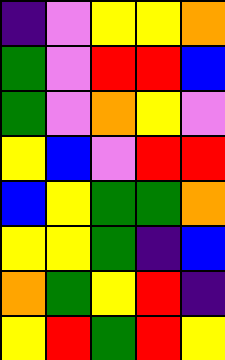[["indigo", "violet", "yellow", "yellow", "orange"], ["green", "violet", "red", "red", "blue"], ["green", "violet", "orange", "yellow", "violet"], ["yellow", "blue", "violet", "red", "red"], ["blue", "yellow", "green", "green", "orange"], ["yellow", "yellow", "green", "indigo", "blue"], ["orange", "green", "yellow", "red", "indigo"], ["yellow", "red", "green", "red", "yellow"]]